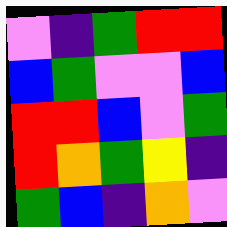[["violet", "indigo", "green", "red", "red"], ["blue", "green", "violet", "violet", "blue"], ["red", "red", "blue", "violet", "green"], ["red", "orange", "green", "yellow", "indigo"], ["green", "blue", "indigo", "orange", "violet"]]